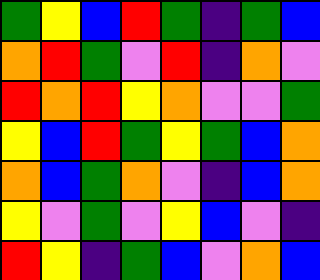[["green", "yellow", "blue", "red", "green", "indigo", "green", "blue"], ["orange", "red", "green", "violet", "red", "indigo", "orange", "violet"], ["red", "orange", "red", "yellow", "orange", "violet", "violet", "green"], ["yellow", "blue", "red", "green", "yellow", "green", "blue", "orange"], ["orange", "blue", "green", "orange", "violet", "indigo", "blue", "orange"], ["yellow", "violet", "green", "violet", "yellow", "blue", "violet", "indigo"], ["red", "yellow", "indigo", "green", "blue", "violet", "orange", "blue"]]